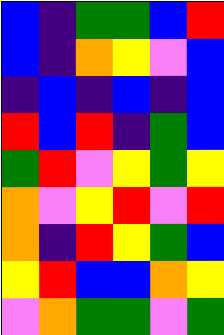[["blue", "indigo", "green", "green", "blue", "red"], ["blue", "indigo", "orange", "yellow", "violet", "blue"], ["indigo", "blue", "indigo", "blue", "indigo", "blue"], ["red", "blue", "red", "indigo", "green", "blue"], ["green", "red", "violet", "yellow", "green", "yellow"], ["orange", "violet", "yellow", "red", "violet", "red"], ["orange", "indigo", "red", "yellow", "green", "blue"], ["yellow", "red", "blue", "blue", "orange", "yellow"], ["violet", "orange", "green", "green", "violet", "green"]]